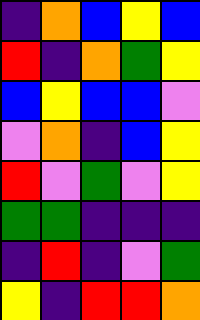[["indigo", "orange", "blue", "yellow", "blue"], ["red", "indigo", "orange", "green", "yellow"], ["blue", "yellow", "blue", "blue", "violet"], ["violet", "orange", "indigo", "blue", "yellow"], ["red", "violet", "green", "violet", "yellow"], ["green", "green", "indigo", "indigo", "indigo"], ["indigo", "red", "indigo", "violet", "green"], ["yellow", "indigo", "red", "red", "orange"]]